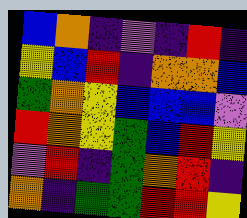[["blue", "orange", "indigo", "violet", "indigo", "red", "indigo"], ["yellow", "blue", "red", "indigo", "orange", "orange", "blue"], ["green", "orange", "yellow", "blue", "blue", "blue", "violet"], ["red", "orange", "yellow", "green", "blue", "red", "yellow"], ["violet", "red", "indigo", "green", "orange", "red", "indigo"], ["orange", "indigo", "green", "green", "red", "red", "yellow"]]